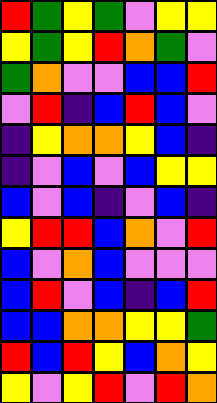[["red", "green", "yellow", "green", "violet", "yellow", "yellow"], ["yellow", "green", "yellow", "red", "orange", "green", "violet"], ["green", "orange", "violet", "violet", "blue", "blue", "red"], ["violet", "red", "indigo", "blue", "red", "blue", "violet"], ["indigo", "yellow", "orange", "orange", "yellow", "blue", "indigo"], ["indigo", "violet", "blue", "violet", "blue", "yellow", "yellow"], ["blue", "violet", "blue", "indigo", "violet", "blue", "indigo"], ["yellow", "red", "red", "blue", "orange", "violet", "red"], ["blue", "violet", "orange", "blue", "violet", "violet", "violet"], ["blue", "red", "violet", "blue", "indigo", "blue", "red"], ["blue", "blue", "orange", "orange", "yellow", "yellow", "green"], ["red", "blue", "red", "yellow", "blue", "orange", "yellow"], ["yellow", "violet", "yellow", "red", "violet", "red", "orange"]]